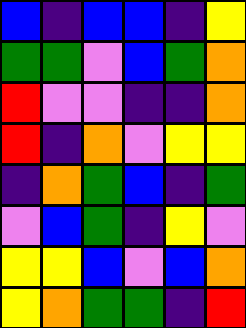[["blue", "indigo", "blue", "blue", "indigo", "yellow"], ["green", "green", "violet", "blue", "green", "orange"], ["red", "violet", "violet", "indigo", "indigo", "orange"], ["red", "indigo", "orange", "violet", "yellow", "yellow"], ["indigo", "orange", "green", "blue", "indigo", "green"], ["violet", "blue", "green", "indigo", "yellow", "violet"], ["yellow", "yellow", "blue", "violet", "blue", "orange"], ["yellow", "orange", "green", "green", "indigo", "red"]]